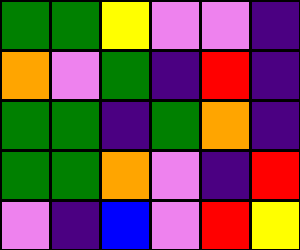[["green", "green", "yellow", "violet", "violet", "indigo"], ["orange", "violet", "green", "indigo", "red", "indigo"], ["green", "green", "indigo", "green", "orange", "indigo"], ["green", "green", "orange", "violet", "indigo", "red"], ["violet", "indigo", "blue", "violet", "red", "yellow"]]